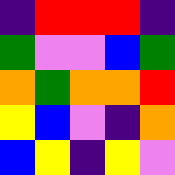[["indigo", "red", "red", "red", "indigo"], ["green", "violet", "violet", "blue", "green"], ["orange", "green", "orange", "orange", "red"], ["yellow", "blue", "violet", "indigo", "orange"], ["blue", "yellow", "indigo", "yellow", "violet"]]